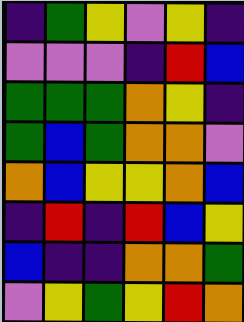[["indigo", "green", "yellow", "violet", "yellow", "indigo"], ["violet", "violet", "violet", "indigo", "red", "blue"], ["green", "green", "green", "orange", "yellow", "indigo"], ["green", "blue", "green", "orange", "orange", "violet"], ["orange", "blue", "yellow", "yellow", "orange", "blue"], ["indigo", "red", "indigo", "red", "blue", "yellow"], ["blue", "indigo", "indigo", "orange", "orange", "green"], ["violet", "yellow", "green", "yellow", "red", "orange"]]